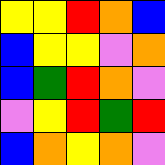[["yellow", "yellow", "red", "orange", "blue"], ["blue", "yellow", "yellow", "violet", "orange"], ["blue", "green", "red", "orange", "violet"], ["violet", "yellow", "red", "green", "red"], ["blue", "orange", "yellow", "orange", "violet"]]